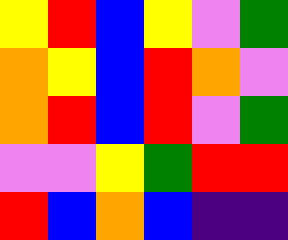[["yellow", "red", "blue", "yellow", "violet", "green"], ["orange", "yellow", "blue", "red", "orange", "violet"], ["orange", "red", "blue", "red", "violet", "green"], ["violet", "violet", "yellow", "green", "red", "red"], ["red", "blue", "orange", "blue", "indigo", "indigo"]]